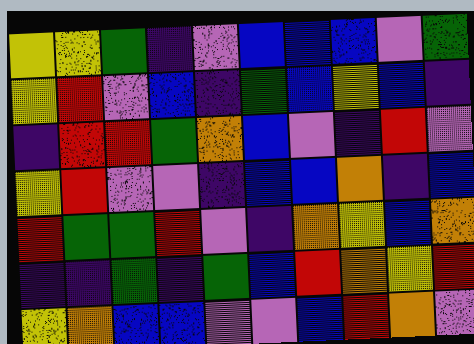[["yellow", "yellow", "green", "indigo", "violet", "blue", "blue", "blue", "violet", "green"], ["yellow", "red", "violet", "blue", "indigo", "green", "blue", "yellow", "blue", "indigo"], ["indigo", "red", "red", "green", "orange", "blue", "violet", "indigo", "red", "violet"], ["yellow", "red", "violet", "violet", "indigo", "blue", "blue", "orange", "indigo", "blue"], ["red", "green", "green", "red", "violet", "indigo", "orange", "yellow", "blue", "orange"], ["indigo", "indigo", "green", "indigo", "green", "blue", "red", "orange", "yellow", "red"], ["yellow", "orange", "blue", "blue", "violet", "violet", "blue", "red", "orange", "violet"]]